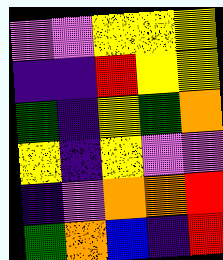[["violet", "violet", "yellow", "yellow", "yellow"], ["indigo", "indigo", "red", "yellow", "yellow"], ["green", "indigo", "yellow", "green", "orange"], ["yellow", "indigo", "yellow", "violet", "violet"], ["indigo", "violet", "orange", "orange", "red"], ["green", "orange", "blue", "indigo", "red"]]